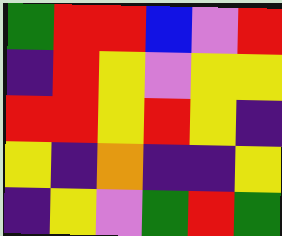[["green", "red", "red", "blue", "violet", "red"], ["indigo", "red", "yellow", "violet", "yellow", "yellow"], ["red", "red", "yellow", "red", "yellow", "indigo"], ["yellow", "indigo", "orange", "indigo", "indigo", "yellow"], ["indigo", "yellow", "violet", "green", "red", "green"]]